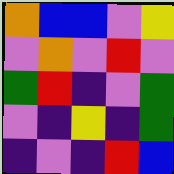[["orange", "blue", "blue", "violet", "yellow"], ["violet", "orange", "violet", "red", "violet"], ["green", "red", "indigo", "violet", "green"], ["violet", "indigo", "yellow", "indigo", "green"], ["indigo", "violet", "indigo", "red", "blue"]]